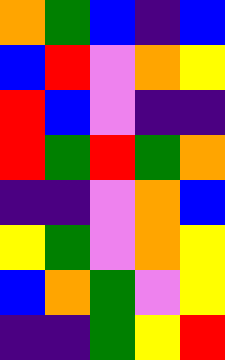[["orange", "green", "blue", "indigo", "blue"], ["blue", "red", "violet", "orange", "yellow"], ["red", "blue", "violet", "indigo", "indigo"], ["red", "green", "red", "green", "orange"], ["indigo", "indigo", "violet", "orange", "blue"], ["yellow", "green", "violet", "orange", "yellow"], ["blue", "orange", "green", "violet", "yellow"], ["indigo", "indigo", "green", "yellow", "red"]]